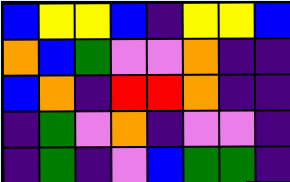[["blue", "yellow", "yellow", "blue", "indigo", "yellow", "yellow", "blue"], ["orange", "blue", "green", "violet", "violet", "orange", "indigo", "indigo"], ["blue", "orange", "indigo", "red", "red", "orange", "indigo", "indigo"], ["indigo", "green", "violet", "orange", "indigo", "violet", "violet", "indigo"], ["indigo", "green", "indigo", "violet", "blue", "green", "green", "indigo"]]